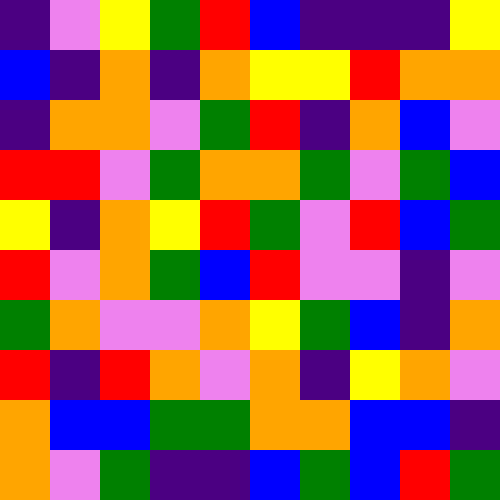[["indigo", "violet", "yellow", "green", "red", "blue", "indigo", "indigo", "indigo", "yellow"], ["blue", "indigo", "orange", "indigo", "orange", "yellow", "yellow", "red", "orange", "orange"], ["indigo", "orange", "orange", "violet", "green", "red", "indigo", "orange", "blue", "violet"], ["red", "red", "violet", "green", "orange", "orange", "green", "violet", "green", "blue"], ["yellow", "indigo", "orange", "yellow", "red", "green", "violet", "red", "blue", "green"], ["red", "violet", "orange", "green", "blue", "red", "violet", "violet", "indigo", "violet"], ["green", "orange", "violet", "violet", "orange", "yellow", "green", "blue", "indigo", "orange"], ["red", "indigo", "red", "orange", "violet", "orange", "indigo", "yellow", "orange", "violet"], ["orange", "blue", "blue", "green", "green", "orange", "orange", "blue", "blue", "indigo"], ["orange", "violet", "green", "indigo", "indigo", "blue", "green", "blue", "red", "green"]]